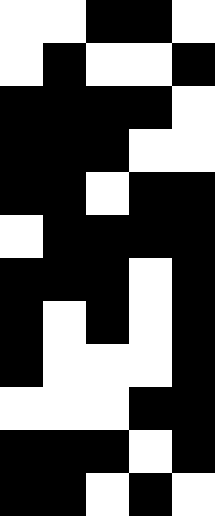[["white", "white", "black", "black", "white"], ["white", "black", "white", "white", "black"], ["black", "black", "black", "black", "white"], ["black", "black", "black", "white", "white"], ["black", "black", "white", "black", "black"], ["white", "black", "black", "black", "black"], ["black", "black", "black", "white", "black"], ["black", "white", "black", "white", "black"], ["black", "white", "white", "white", "black"], ["white", "white", "white", "black", "black"], ["black", "black", "black", "white", "black"], ["black", "black", "white", "black", "white"]]